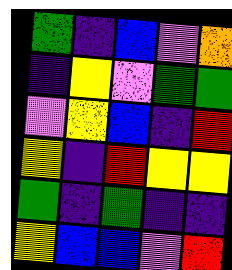[["green", "indigo", "blue", "violet", "orange"], ["indigo", "yellow", "violet", "green", "green"], ["violet", "yellow", "blue", "indigo", "red"], ["yellow", "indigo", "red", "yellow", "yellow"], ["green", "indigo", "green", "indigo", "indigo"], ["yellow", "blue", "blue", "violet", "red"]]